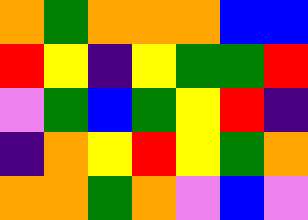[["orange", "green", "orange", "orange", "orange", "blue", "blue"], ["red", "yellow", "indigo", "yellow", "green", "green", "red"], ["violet", "green", "blue", "green", "yellow", "red", "indigo"], ["indigo", "orange", "yellow", "red", "yellow", "green", "orange"], ["orange", "orange", "green", "orange", "violet", "blue", "violet"]]